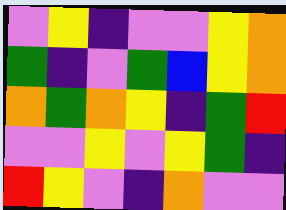[["violet", "yellow", "indigo", "violet", "violet", "yellow", "orange"], ["green", "indigo", "violet", "green", "blue", "yellow", "orange"], ["orange", "green", "orange", "yellow", "indigo", "green", "red"], ["violet", "violet", "yellow", "violet", "yellow", "green", "indigo"], ["red", "yellow", "violet", "indigo", "orange", "violet", "violet"]]